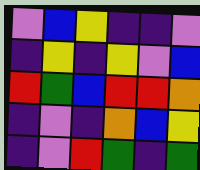[["violet", "blue", "yellow", "indigo", "indigo", "violet"], ["indigo", "yellow", "indigo", "yellow", "violet", "blue"], ["red", "green", "blue", "red", "red", "orange"], ["indigo", "violet", "indigo", "orange", "blue", "yellow"], ["indigo", "violet", "red", "green", "indigo", "green"]]